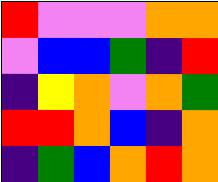[["red", "violet", "violet", "violet", "orange", "orange"], ["violet", "blue", "blue", "green", "indigo", "red"], ["indigo", "yellow", "orange", "violet", "orange", "green"], ["red", "red", "orange", "blue", "indigo", "orange"], ["indigo", "green", "blue", "orange", "red", "orange"]]